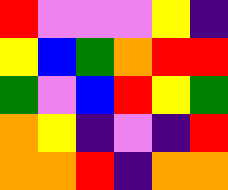[["red", "violet", "violet", "violet", "yellow", "indigo"], ["yellow", "blue", "green", "orange", "red", "red"], ["green", "violet", "blue", "red", "yellow", "green"], ["orange", "yellow", "indigo", "violet", "indigo", "red"], ["orange", "orange", "red", "indigo", "orange", "orange"]]